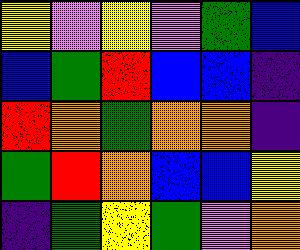[["yellow", "violet", "yellow", "violet", "green", "blue"], ["blue", "green", "red", "blue", "blue", "indigo"], ["red", "orange", "green", "orange", "orange", "indigo"], ["green", "red", "orange", "blue", "blue", "yellow"], ["indigo", "green", "yellow", "green", "violet", "orange"]]